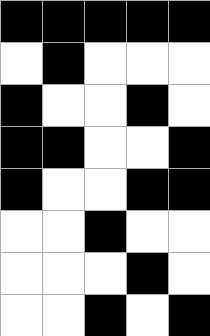[["black", "black", "black", "black", "black"], ["white", "black", "white", "white", "white"], ["black", "white", "white", "black", "white"], ["black", "black", "white", "white", "black"], ["black", "white", "white", "black", "black"], ["white", "white", "black", "white", "white"], ["white", "white", "white", "black", "white"], ["white", "white", "black", "white", "black"]]